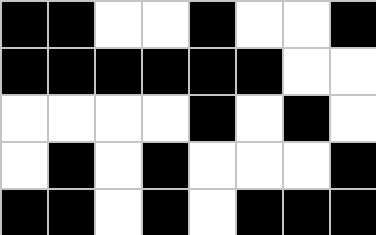[["black", "black", "white", "white", "black", "white", "white", "black"], ["black", "black", "black", "black", "black", "black", "white", "white"], ["white", "white", "white", "white", "black", "white", "black", "white"], ["white", "black", "white", "black", "white", "white", "white", "black"], ["black", "black", "white", "black", "white", "black", "black", "black"]]